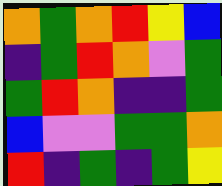[["orange", "green", "orange", "red", "yellow", "blue"], ["indigo", "green", "red", "orange", "violet", "green"], ["green", "red", "orange", "indigo", "indigo", "green"], ["blue", "violet", "violet", "green", "green", "orange"], ["red", "indigo", "green", "indigo", "green", "yellow"]]